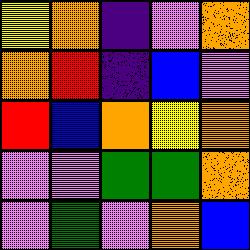[["yellow", "orange", "indigo", "violet", "orange"], ["orange", "red", "indigo", "blue", "violet"], ["red", "blue", "orange", "yellow", "orange"], ["violet", "violet", "green", "green", "orange"], ["violet", "green", "violet", "orange", "blue"]]